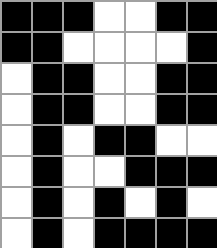[["black", "black", "black", "white", "white", "black", "black"], ["black", "black", "white", "white", "white", "white", "black"], ["white", "black", "black", "white", "white", "black", "black"], ["white", "black", "black", "white", "white", "black", "black"], ["white", "black", "white", "black", "black", "white", "white"], ["white", "black", "white", "white", "black", "black", "black"], ["white", "black", "white", "black", "white", "black", "white"], ["white", "black", "white", "black", "black", "black", "black"]]